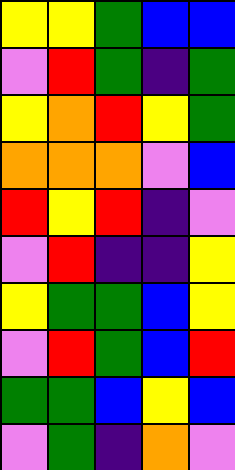[["yellow", "yellow", "green", "blue", "blue"], ["violet", "red", "green", "indigo", "green"], ["yellow", "orange", "red", "yellow", "green"], ["orange", "orange", "orange", "violet", "blue"], ["red", "yellow", "red", "indigo", "violet"], ["violet", "red", "indigo", "indigo", "yellow"], ["yellow", "green", "green", "blue", "yellow"], ["violet", "red", "green", "blue", "red"], ["green", "green", "blue", "yellow", "blue"], ["violet", "green", "indigo", "orange", "violet"]]